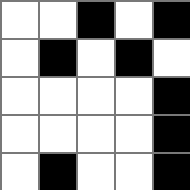[["white", "white", "black", "white", "black"], ["white", "black", "white", "black", "white"], ["white", "white", "white", "white", "black"], ["white", "white", "white", "white", "black"], ["white", "black", "white", "white", "black"]]